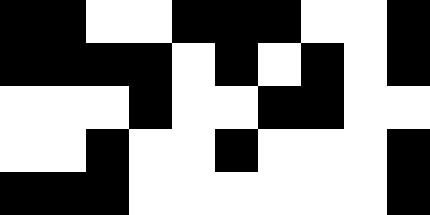[["black", "black", "white", "white", "black", "black", "black", "white", "white", "black"], ["black", "black", "black", "black", "white", "black", "white", "black", "white", "black"], ["white", "white", "white", "black", "white", "white", "black", "black", "white", "white"], ["white", "white", "black", "white", "white", "black", "white", "white", "white", "black"], ["black", "black", "black", "white", "white", "white", "white", "white", "white", "black"]]